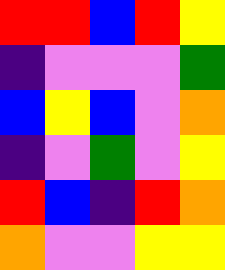[["red", "red", "blue", "red", "yellow"], ["indigo", "violet", "violet", "violet", "green"], ["blue", "yellow", "blue", "violet", "orange"], ["indigo", "violet", "green", "violet", "yellow"], ["red", "blue", "indigo", "red", "orange"], ["orange", "violet", "violet", "yellow", "yellow"]]